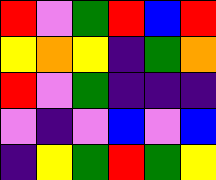[["red", "violet", "green", "red", "blue", "red"], ["yellow", "orange", "yellow", "indigo", "green", "orange"], ["red", "violet", "green", "indigo", "indigo", "indigo"], ["violet", "indigo", "violet", "blue", "violet", "blue"], ["indigo", "yellow", "green", "red", "green", "yellow"]]